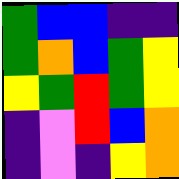[["green", "blue", "blue", "indigo", "indigo"], ["green", "orange", "blue", "green", "yellow"], ["yellow", "green", "red", "green", "yellow"], ["indigo", "violet", "red", "blue", "orange"], ["indigo", "violet", "indigo", "yellow", "orange"]]